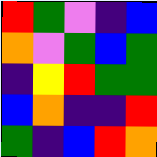[["red", "green", "violet", "indigo", "blue"], ["orange", "violet", "green", "blue", "green"], ["indigo", "yellow", "red", "green", "green"], ["blue", "orange", "indigo", "indigo", "red"], ["green", "indigo", "blue", "red", "orange"]]